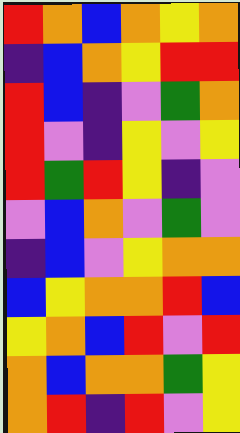[["red", "orange", "blue", "orange", "yellow", "orange"], ["indigo", "blue", "orange", "yellow", "red", "red"], ["red", "blue", "indigo", "violet", "green", "orange"], ["red", "violet", "indigo", "yellow", "violet", "yellow"], ["red", "green", "red", "yellow", "indigo", "violet"], ["violet", "blue", "orange", "violet", "green", "violet"], ["indigo", "blue", "violet", "yellow", "orange", "orange"], ["blue", "yellow", "orange", "orange", "red", "blue"], ["yellow", "orange", "blue", "red", "violet", "red"], ["orange", "blue", "orange", "orange", "green", "yellow"], ["orange", "red", "indigo", "red", "violet", "yellow"]]